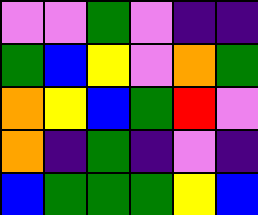[["violet", "violet", "green", "violet", "indigo", "indigo"], ["green", "blue", "yellow", "violet", "orange", "green"], ["orange", "yellow", "blue", "green", "red", "violet"], ["orange", "indigo", "green", "indigo", "violet", "indigo"], ["blue", "green", "green", "green", "yellow", "blue"]]